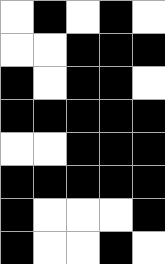[["white", "black", "white", "black", "white"], ["white", "white", "black", "black", "black"], ["black", "white", "black", "black", "white"], ["black", "black", "black", "black", "black"], ["white", "white", "black", "black", "black"], ["black", "black", "black", "black", "black"], ["black", "white", "white", "white", "black"], ["black", "white", "white", "black", "white"]]